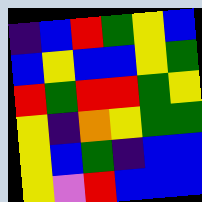[["indigo", "blue", "red", "green", "yellow", "blue"], ["blue", "yellow", "blue", "blue", "yellow", "green"], ["red", "green", "red", "red", "green", "yellow"], ["yellow", "indigo", "orange", "yellow", "green", "green"], ["yellow", "blue", "green", "indigo", "blue", "blue"], ["yellow", "violet", "red", "blue", "blue", "blue"]]